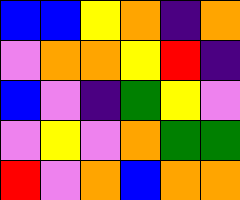[["blue", "blue", "yellow", "orange", "indigo", "orange"], ["violet", "orange", "orange", "yellow", "red", "indigo"], ["blue", "violet", "indigo", "green", "yellow", "violet"], ["violet", "yellow", "violet", "orange", "green", "green"], ["red", "violet", "orange", "blue", "orange", "orange"]]